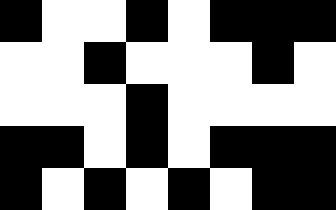[["black", "white", "white", "black", "white", "black", "black", "black"], ["white", "white", "black", "white", "white", "white", "black", "white"], ["white", "white", "white", "black", "white", "white", "white", "white"], ["black", "black", "white", "black", "white", "black", "black", "black"], ["black", "white", "black", "white", "black", "white", "black", "black"]]